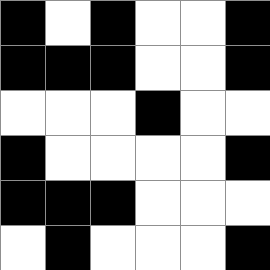[["black", "white", "black", "white", "white", "black"], ["black", "black", "black", "white", "white", "black"], ["white", "white", "white", "black", "white", "white"], ["black", "white", "white", "white", "white", "black"], ["black", "black", "black", "white", "white", "white"], ["white", "black", "white", "white", "white", "black"]]